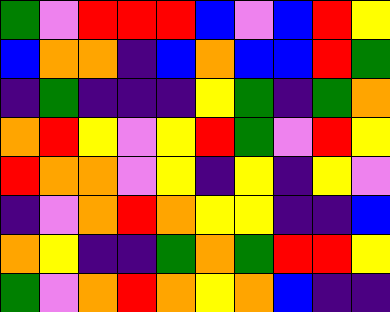[["green", "violet", "red", "red", "red", "blue", "violet", "blue", "red", "yellow"], ["blue", "orange", "orange", "indigo", "blue", "orange", "blue", "blue", "red", "green"], ["indigo", "green", "indigo", "indigo", "indigo", "yellow", "green", "indigo", "green", "orange"], ["orange", "red", "yellow", "violet", "yellow", "red", "green", "violet", "red", "yellow"], ["red", "orange", "orange", "violet", "yellow", "indigo", "yellow", "indigo", "yellow", "violet"], ["indigo", "violet", "orange", "red", "orange", "yellow", "yellow", "indigo", "indigo", "blue"], ["orange", "yellow", "indigo", "indigo", "green", "orange", "green", "red", "red", "yellow"], ["green", "violet", "orange", "red", "orange", "yellow", "orange", "blue", "indigo", "indigo"]]